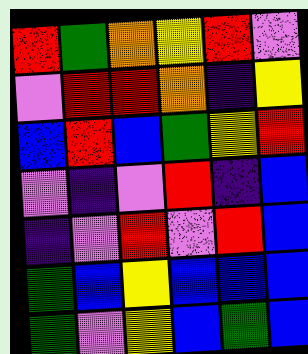[["red", "green", "orange", "yellow", "red", "violet"], ["violet", "red", "red", "orange", "indigo", "yellow"], ["blue", "red", "blue", "green", "yellow", "red"], ["violet", "indigo", "violet", "red", "indigo", "blue"], ["indigo", "violet", "red", "violet", "red", "blue"], ["green", "blue", "yellow", "blue", "blue", "blue"], ["green", "violet", "yellow", "blue", "green", "blue"]]